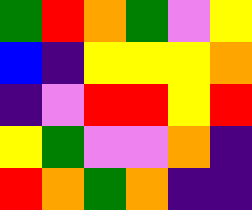[["green", "red", "orange", "green", "violet", "yellow"], ["blue", "indigo", "yellow", "yellow", "yellow", "orange"], ["indigo", "violet", "red", "red", "yellow", "red"], ["yellow", "green", "violet", "violet", "orange", "indigo"], ["red", "orange", "green", "orange", "indigo", "indigo"]]